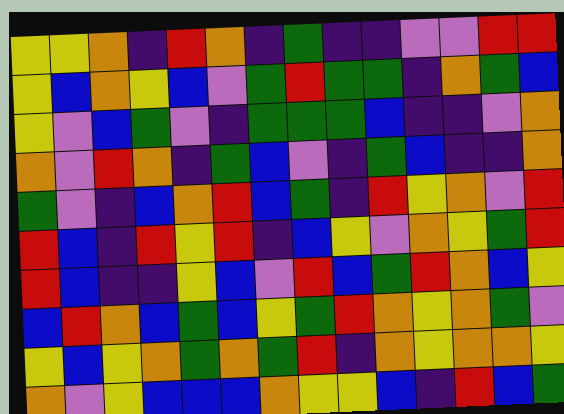[["yellow", "yellow", "orange", "indigo", "red", "orange", "indigo", "green", "indigo", "indigo", "violet", "violet", "red", "red"], ["yellow", "blue", "orange", "yellow", "blue", "violet", "green", "red", "green", "green", "indigo", "orange", "green", "blue"], ["yellow", "violet", "blue", "green", "violet", "indigo", "green", "green", "green", "blue", "indigo", "indigo", "violet", "orange"], ["orange", "violet", "red", "orange", "indigo", "green", "blue", "violet", "indigo", "green", "blue", "indigo", "indigo", "orange"], ["green", "violet", "indigo", "blue", "orange", "red", "blue", "green", "indigo", "red", "yellow", "orange", "violet", "red"], ["red", "blue", "indigo", "red", "yellow", "red", "indigo", "blue", "yellow", "violet", "orange", "yellow", "green", "red"], ["red", "blue", "indigo", "indigo", "yellow", "blue", "violet", "red", "blue", "green", "red", "orange", "blue", "yellow"], ["blue", "red", "orange", "blue", "green", "blue", "yellow", "green", "red", "orange", "yellow", "orange", "green", "violet"], ["yellow", "blue", "yellow", "orange", "green", "orange", "green", "red", "indigo", "orange", "yellow", "orange", "orange", "yellow"], ["orange", "violet", "yellow", "blue", "blue", "blue", "orange", "yellow", "yellow", "blue", "indigo", "red", "blue", "green"]]